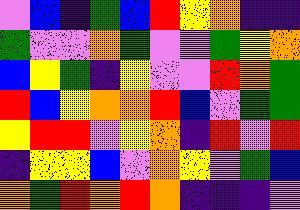[["violet", "blue", "indigo", "green", "blue", "red", "yellow", "orange", "indigo", "indigo"], ["green", "violet", "violet", "orange", "green", "violet", "violet", "green", "yellow", "orange"], ["blue", "yellow", "green", "indigo", "yellow", "violet", "violet", "red", "orange", "green"], ["red", "blue", "yellow", "orange", "orange", "red", "blue", "violet", "green", "green"], ["yellow", "red", "red", "violet", "yellow", "orange", "indigo", "red", "violet", "red"], ["indigo", "yellow", "yellow", "blue", "violet", "orange", "yellow", "violet", "green", "blue"], ["orange", "green", "red", "orange", "red", "orange", "indigo", "indigo", "indigo", "violet"]]